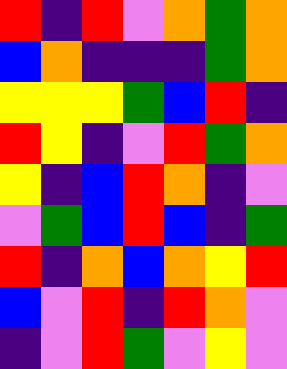[["red", "indigo", "red", "violet", "orange", "green", "orange"], ["blue", "orange", "indigo", "indigo", "indigo", "green", "orange"], ["yellow", "yellow", "yellow", "green", "blue", "red", "indigo"], ["red", "yellow", "indigo", "violet", "red", "green", "orange"], ["yellow", "indigo", "blue", "red", "orange", "indigo", "violet"], ["violet", "green", "blue", "red", "blue", "indigo", "green"], ["red", "indigo", "orange", "blue", "orange", "yellow", "red"], ["blue", "violet", "red", "indigo", "red", "orange", "violet"], ["indigo", "violet", "red", "green", "violet", "yellow", "violet"]]